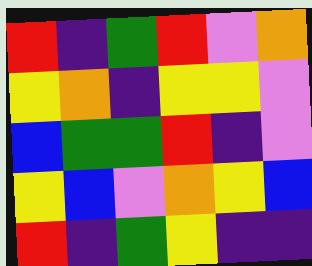[["red", "indigo", "green", "red", "violet", "orange"], ["yellow", "orange", "indigo", "yellow", "yellow", "violet"], ["blue", "green", "green", "red", "indigo", "violet"], ["yellow", "blue", "violet", "orange", "yellow", "blue"], ["red", "indigo", "green", "yellow", "indigo", "indigo"]]